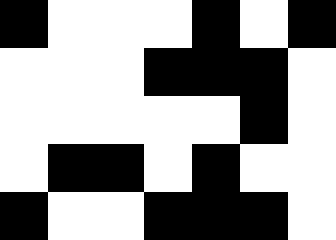[["black", "white", "white", "white", "black", "white", "black"], ["white", "white", "white", "black", "black", "black", "white"], ["white", "white", "white", "white", "white", "black", "white"], ["white", "black", "black", "white", "black", "white", "white"], ["black", "white", "white", "black", "black", "black", "white"]]